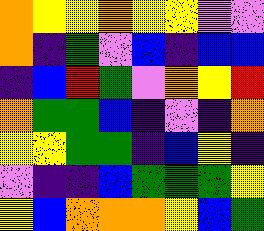[["orange", "yellow", "yellow", "orange", "yellow", "yellow", "violet", "violet"], ["orange", "indigo", "green", "violet", "blue", "indigo", "blue", "blue"], ["indigo", "blue", "red", "green", "violet", "orange", "yellow", "red"], ["orange", "green", "green", "blue", "indigo", "violet", "indigo", "orange"], ["yellow", "yellow", "green", "green", "indigo", "blue", "yellow", "indigo"], ["violet", "indigo", "indigo", "blue", "green", "green", "green", "yellow"], ["yellow", "blue", "orange", "orange", "orange", "yellow", "blue", "green"]]